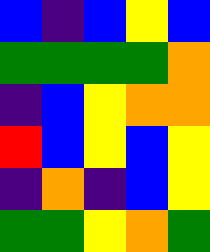[["blue", "indigo", "blue", "yellow", "blue"], ["green", "green", "green", "green", "orange"], ["indigo", "blue", "yellow", "orange", "orange"], ["red", "blue", "yellow", "blue", "yellow"], ["indigo", "orange", "indigo", "blue", "yellow"], ["green", "green", "yellow", "orange", "green"]]